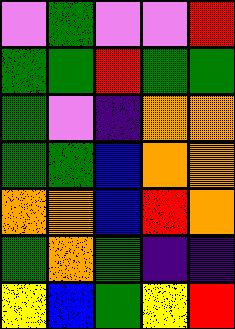[["violet", "green", "violet", "violet", "red"], ["green", "green", "red", "green", "green"], ["green", "violet", "indigo", "orange", "orange"], ["green", "green", "blue", "orange", "orange"], ["orange", "orange", "blue", "red", "orange"], ["green", "orange", "green", "indigo", "indigo"], ["yellow", "blue", "green", "yellow", "red"]]